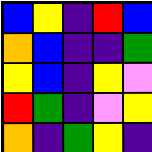[["blue", "yellow", "indigo", "red", "blue"], ["orange", "blue", "indigo", "indigo", "green"], ["yellow", "blue", "indigo", "yellow", "violet"], ["red", "green", "indigo", "violet", "yellow"], ["orange", "indigo", "green", "yellow", "indigo"]]